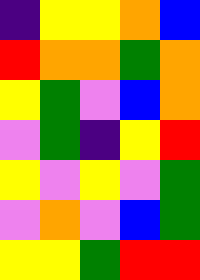[["indigo", "yellow", "yellow", "orange", "blue"], ["red", "orange", "orange", "green", "orange"], ["yellow", "green", "violet", "blue", "orange"], ["violet", "green", "indigo", "yellow", "red"], ["yellow", "violet", "yellow", "violet", "green"], ["violet", "orange", "violet", "blue", "green"], ["yellow", "yellow", "green", "red", "red"]]